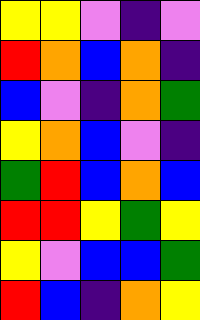[["yellow", "yellow", "violet", "indigo", "violet"], ["red", "orange", "blue", "orange", "indigo"], ["blue", "violet", "indigo", "orange", "green"], ["yellow", "orange", "blue", "violet", "indigo"], ["green", "red", "blue", "orange", "blue"], ["red", "red", "yellow", "green", "yellow"], ["yellow", "violet", "blue", "blue", "green"], ["red", "blue", "indigo", "orange", "yellow"]]